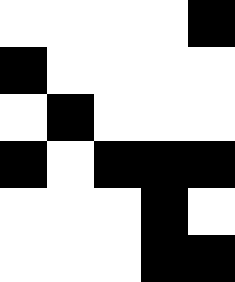[["white", "white", "white", "white", "black"], ["black", "white", "white", "white", "white"], ["white", "black", "white", "white", "white"], ["black", "white", "black", "black", "black"], ["white", "white", "white", "black", "white"], ["white", "white", "white", "black", "black"]]